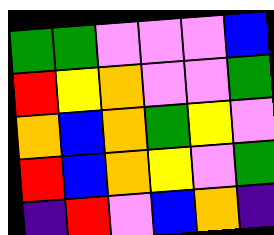[["green", "green", "violet", "violet", "violet", "blue"], ["red", "yellow", "orange", "violet", "violet", "green"], ["orange", "blue", "orange", "green", "yellow", "violet"], ["red", "blue", "orange", "yellow", "violet", "green"], ["indigo", "red", "violet", "blue", "orange", "indigo"]]